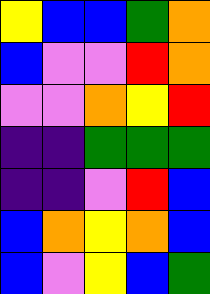[["yellow", "blue", "blue", "green", "orange"], ["blue", "violet", "violet", "red", "orange"], ["violet", "violet", "orange", "yellow", "red"], ["indigo", "indigo", "green", "green", "green"], ["indigo", "indigo", "violet", "red", "blue"], ["blue", "orange", "yellow", "orange", "blue"], ["blue", "violet", "yellow", "blue", "green"]]